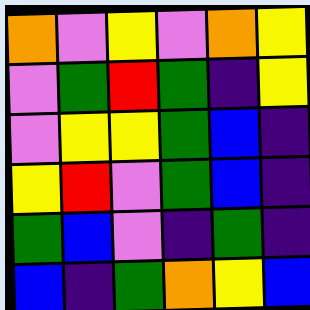[["orange", "violet", "yellow", "violet", "orange", "yellow"], ["violet", "green", "red", "green", "indigo", "yellow"], ["violet", "yellow", "yellow", "green", "blue", "indigo"], ["yellow", "red", "violet", "green", "blue", "indigo"], ["green", "blue", "violet", "indigo", "green", "indigo"], ["blue", "indigo", "green", "orange", "yellow", "blue"]]